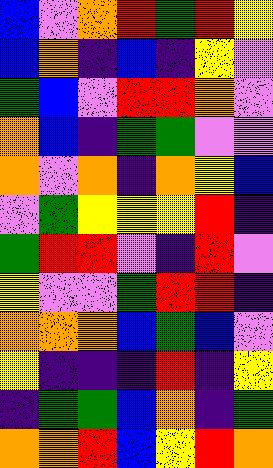[["blue", "violet", "orange", "red", "green", "red", "yellow"], ["blue", "orange", "indigo", "blue", "indigo", "yellow", "violet"], ["green", "blue", "violet", "red", "red", "orange", "violet"], ["orange", "blue", "indigo", "green", "green", "violet", "violet"], ["orange", "violet", "orange", "indigo", "orange", "yellow", "blue"], ["violet", "green", "yellow", "yellow", "yellow", "red", "indigo"], ["green", "red", "red", "violet", "indigo", "red", "violet"], ["yellow", "violet", "violet", "green", "red", "red", "indigo"], ["orange", "orange", "orange", "blue", "green", "blue", "violet"], ["yellow", "indigo", "indigo", "indigo", "red", "indigo", "yellow"], ["indigo", "green", "green", "blue", "orange", "indigo", "green"], ["orange", "orange", "red", "blue", "yellow", "red", "orange"]]